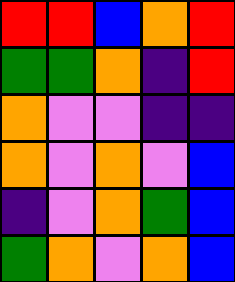[["red", "red", "blue", "orange", "red"], ["green", "green", "orange", "indigo", "red"], ["orange", "violet", "violet", "indigo", "indigo"], ["orange", "violet", "orange", "violet", "blue"], ["indigo", "violet", "orange", "green", "blue"], ["green", "orange", "violet", "orange", "blue"]]